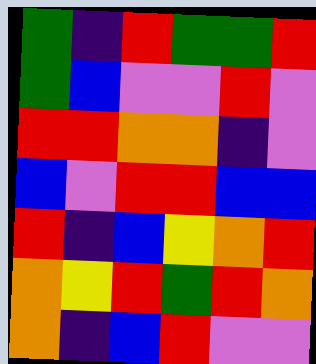[["green", "indigo", "red", "green", "green", "red"], ["green", "blue", "violet", "violet", "red", "violet"], ["red", "red", "orange", "orange", "indigo", "violet"], ["blue", "violet", "red", "red", "blue", "blue"], ["red", "indigo", "blue", "yellow", "orange", "red"], ["orange", "yellow", "red", "green", "red", "orange"], ["orange", "indigo", "blue", "red", "violet", "violet"]]